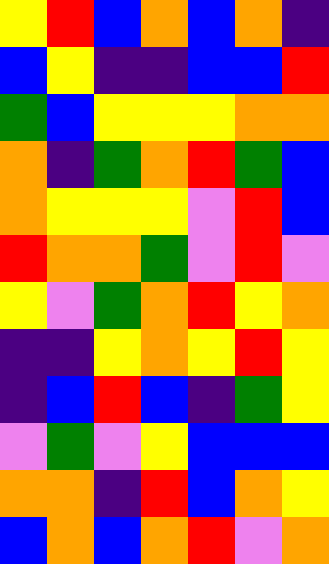[["yellow", "red", "blue", "orange", "blue", "orange", "indigo"], ["blue", "yellow", "indigo", "indigo", "blue", "blue", "red"], ["green", "blue", "yellow", "yellow", "yellow", "orange", "orange"], ["orange", "indigo", "green", "orange", "red", "green", "blue"], ["orange", "yellow", "yellow", "yellow", "violet", "red", "blue"], ["red", "orange", "orange", "green", "violet", "red", "violet"], ["yellow", "violet", "green", "orange", "red", "yellow", "orange"], ["indigo", "indigo", "yellow", "orange", "yellow", "red", "yellow"], ["indigo", "blue", "red", "blue", "indigo", "green", "yellow"], ["violet", "green", "violet", "yellow", "blue", "blue", "blue"], ["orange", "orange", "indigo", "red", "blue", "orange", "yellow"], ["blue", "orange", "blue", "orange", "red", "violet", "orange"]]